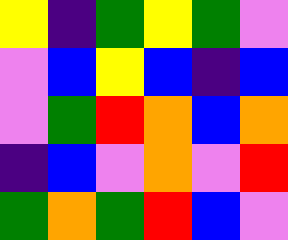[["yellow", "indigo", "green", "yellow", "green", "violet"], ["violet", "blue", "yellow", "blue", "indigo", "blue"], ["violet", "green", "red", "orange", "blue", "orange"], ["indigo", "blue", "violet", "orange", "violet", "red"], ["green", "orange", "green", "red", "blue", "violet"]]